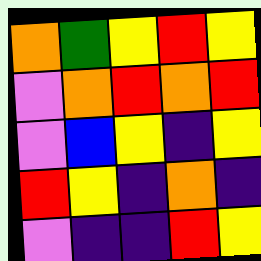[["orange", "green", "yellow", "red", "yellow"], ["violet", "orange", "red", "orange", "red"], ["violet", "blue", "yellow", "indigo", "yellow"], ["red", "yellow", "indigo", "orange", "indigo"], ["violet", "indigo", "indigo", "red", "yellow"]]